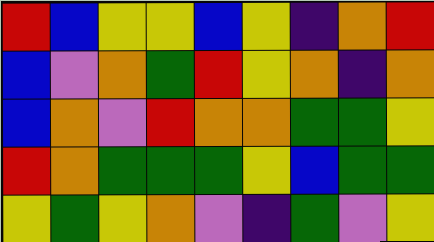[["red", "blue", "yellow", "yellow", "blue", "yellow", "indigo", "orange", "red"], ["blue", "violet", "orange", "green", "red", "yellow", "orange", "indigo", "orange"], ["blue", "orange", "violet", "red", "orange", "orange", "green", "green", "yellow"], ["red", "orange", "green", "green", "green", "yellow", "blue", "green", "green"], ["yellow", "green", "yellow", "orange", "violet", "indigo", "green", "violet", "yellow"]]